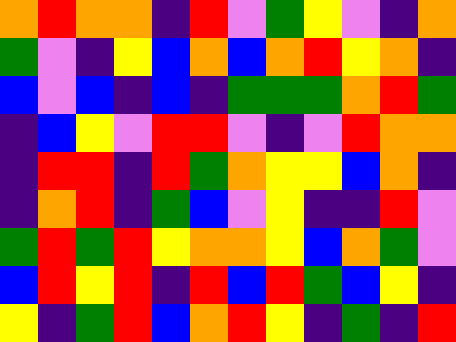[["orange", "red", "orange", "orange", "indigo", "red", "violet", "green", "yellow", "violet", "indigo", "orange"], ["green", "violet", "indigo", "yellow", "blue", "orange", "blue", "orange", "red", "yellow", "orange", "indigo"], ["blue", "violet", "blue", "indigo", "blue", "indigo", "green", "green", "green", "orange", "red", "green"], ["indigo", "blue", "yellow", "violet", "red", "red", "violet", "indigo", "violet", "red", "orange", "orange"], ["indigo", "red", "red", "indigo", "red", "green", "orange", "yellow", "yellow", "blue", "orange", "indigo"], ["indigo", "orange", "red", "indigo", "green", "blue", "violet", "yellow", "indigo", "indigo", "red", "violet"], ["green", "red", "green", "red", "yellow", "orange", "orange", "yellow", "blue", "orange", "green", "violet"], ["blue", "red", "yellow", "red", "indigo", "red", "blue", "red", "green", "blue", "yellow", "indigo"], ["yellow", "indigo", "green", "red", "blue", "orange", "red", "yellow", "indigo", "green", "indigo", "red"]]